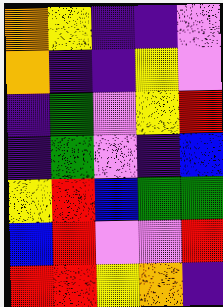[["orange", "yellow", "indigo", "indigo", "violet"], ["orange", "indigo", "indigo", "yellow", "violet"], ["indigo", "green", "violet", "yellow", "red"], ["indigo", "green", "violet", "indigo", "blue"], ["yellow", "red", "blue", "green", "green"], ["blue", "red", "violet", "violet", "red"], ["red", "red", "yellow", "orange", "indigo"]]